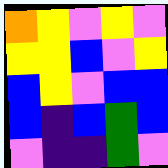[["orange", "yellow", "violet", "yellow", "violet"], ["yellow", "yellow", "blue", "violet", "yellow"], ["blue", "yellow", "violet", "blue", "blue"], ["blue", "indigo", "blue", "green", "blue"], ["violet", "indigo", "indigo", "green", "violet"]]